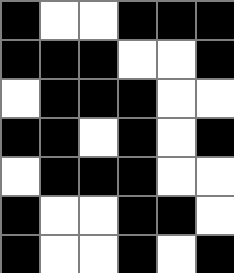[["black", "white", "white", "black", "black", "black"], ["black", "black", "black", "white", "white", "black"], ["white", "black", "black", "black", "white", "white"], ["black", "black", "white", "black", "white", "black"], ["white", "black", "black", "black", "white", "white"], ["black", "white", "white", "black", "black", "white"], ["black", "white", "white", "black", "white", "black"]]